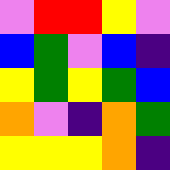[["violet", "red", "red", "yellow", "violet"], ["blue", "green", "violet", "blue", "indigo"], ["yellow", "green", "yellow", "green", "blue"], ["orange", "violet", "indigo", "orange", "green"], ["yellow", "yellow", "yellow", "orange", "indigo"]]